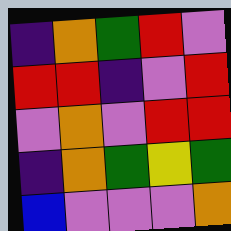[["indigo", "orange", "green", "red", "violet"], ["red", "red", "indigo", "violet", "red"], ["violet", "orange", "violet", "red", "red"], ["indigo", "orange", "green", "yellow", "green"], ["blue", "violet", "violet", "violet", "orange"]]